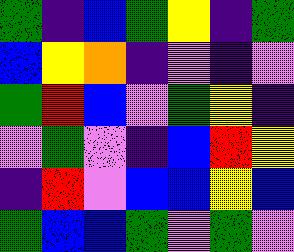[["green", "indigo", "blue", "green", "yellow", "indigo", "green"], ["blue", "yellow", "orange", "indigo", "violet", "indigo", "violet"], ["green", "red", "blue", "violet", "green", "yellow", "indigo"], ["violet", "green", "violet", "indigo", "blue", "red", "yellow"], ["indigo", "red", "violet", "blue", "blue", "yellow", "blue"], ["green", "blue", "blue", "green", "violet", "green", "violet"]]